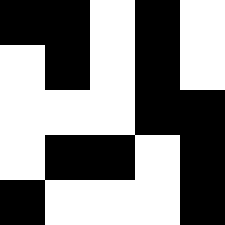[["black", "black", "white", "black", "white"], ["white", "black", "white", "black", "white"], ["white", "white", "white", "black", "black"], ["white", "black", "black", "white", "black"], ["black", "white", "white", "white", "black"]]